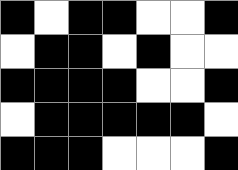[["black", "white", "black", "black", "white", "white", "black"], ["white", "black", "black", "white", "black", "white", "white"], ["black", "black", "black", "black", "white", "white", "black"], ["white", "black", "black", "black", "black", "black", "white"], ["black", "black", "black", "white", "white", "white", "black"]]